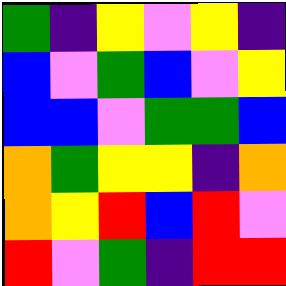[["green", "indigo", "yellow", "violet", "yellow", "indigo"], ["blue", "violet", "green", "blue", "violet", "yellow"], ["blue", "blue", "violet", "green", "green", "blue"], ["orange", "green", "yellow", "yellow", "indigo", "orange"], ["orange", "yellow", "red", "blue", "red", "violet"], ["red", "violet", "green", "indigo", "red", "red"]]